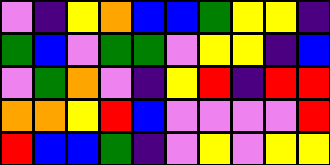[["violet", "indigo", "yellow", "orange", "blue", "blue", "green", "yellow", "yellow", "indigo"], ["green", "blue", "violet", "green", "green", "violet", "yellow", "yellow", "indigo", "blue"], ["violet", "green", "orange", "violet", "indigo", "yellow", "red", "indigo", "red", "red"], ["orange", "orange", "yellow", "red", "blue", "violet", "violet", "violet", "violet", "red"], ["red", "blue", "blue", "green", "indigo", "violet", "yellow", "violet", "yellow", "yellow"]]